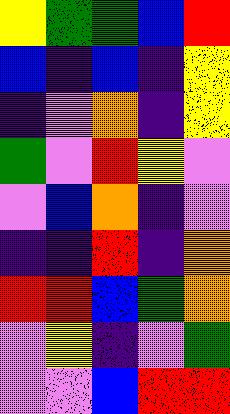[["yellow", "green", "green", "blue", "red"], ["blue", "indigo", "blue", "indigo", "yellow"], ["indigo", "violet", "orange", "indigo", "yellow"], ["green", "violet", "red", "yellow", "violet"], ["violet", "blue", "orange", "indigo", "violet"], ["indigo", "indigo", "red", "indigo", "orange"], ["red", "red", "blue", "green", "orange"], ["violet", "yellow", "indigo", "violet", "green"], ["violet", "violet", "blue", "red", "red"]]